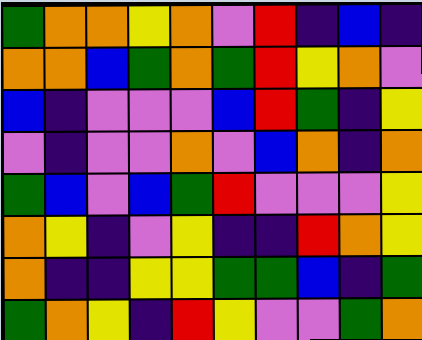[["green", "orange", "orange", "yellow", "orange", "violet", "red", "indigo", "blue", "indigo"], ["orange", "orange", "blue", "green", "orange", "green", "red", "yellow", "orange", "violet"], ["blue", "indigo", "violet", "violet", "violet", "blue", "red", "green", "indigo", "yellow"], ["violet", "indigo", "violet", "violet", "orange", "violet", "blue", "orange", "indigo", "orange"], ["green", "blue", "violet", "blue", "green", "red", "violet", "violet", "violet", "yellow"], ["orange", "yellow", "indigo", "violet", "yellow", "indigo", "indigo", "red", "orange", "yellow"], ["orange", "indigo", "indigo", "yellow", "yellow", "green", "green", "blue", "indigo", "green"], ["green", "orange", "yellow", "indigo", "red", "yellow", "violet", "violet", "green", "orange"]]